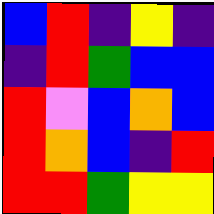[["blue", "red", "indigo", "yellow", "indigo"], ["indigo", "red", "green", "blue", "blue"], ["red", "violet", "blue", "orange", "blue"], ["red", "orange", "blue", "indigo", "red"], ["red", "red", "green", "yellow", "yellow"]]